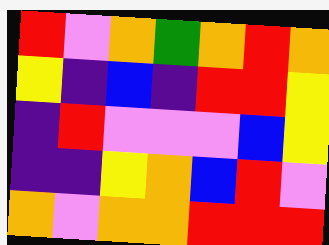[["red", "violet", "orange", "green", "orange", "red", "orange"], ["yellow", "indigo", "blue", "indigo", "red", "red", "yellow"], ["indigo", "red", "violet", "violet", "violet", "blue", "yellow"], ["indigo", "indigo", "yellow", "orange", "blue", "red", "violet"], ["orange", "violet", "orange", "orange", "red", "red", "red"]]